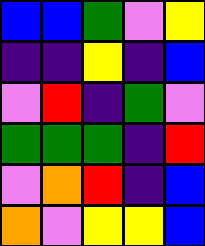[["blue", "blue", "green", "violet", "yellow"], ["indigo", "indigo", "yellow", "indigo", "blue"], ["violet", "red", "indigo", "green", "violet"], ["green", "green", "green", "indigo", "red"], ["violet", "orange", "red", "indigo", "blue"], ["orange", "violet", "yellow", "yellow", "blue"]]